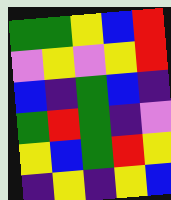[["green", "green", "yellow", "blue", "red"], ["violet", "yellow", "violet", "yellow", "red"], ["blue", "indigo", "green", "blue", "indigo"], ["green", "red", "green", "indigo", "violet"], ["yellow", "blue", "green", "red", "yellow"], ["indigo", "yellow", "indigo", "yellow", "blue"]]